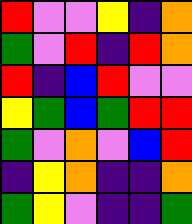[["red", "violet", "violet", "yellow", "indigo", "orange"], ["green", "violet", "red", "indigo", "red", "orange"], ["red", "indigo", "blue", "red", "violet", "violet"], ["yellow", "green", "blue", "green", "red", "red"], ["green", "violet", "orange", "violet", "blue", "red"], ["indigo", "yellow", "orange", "indigo", "indigo", "orange"], ["green", "yellow", "violet", "indigo", "indigo", "green"]]